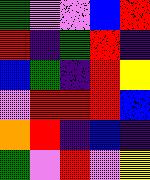[["green", "violet", "violet", "blue", "red"], ["red", "indigo", "green", "red", "indigo"], ["blue", "green", "indigo", "red", "yellow"], ["violet", "red", "red", "red", "blue"], ["orange", "red", "indigo", "blue", "indigo"], ["green", "violet", "red", "violet", "yellow"]]